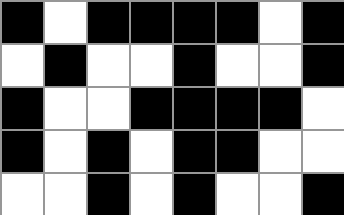[["black", "white", "black", "black", "black", "black", "white", "black"], ["white", "black", "white", "white", "black", "white", "white", "black"], ["black", "white", "white", "black", "black", "black", "black", "white"], ["black", "white", "black", "white", "black", "black", "white", "white"], ["white", "white", "black", "white", "black", "white", "white", "black"]]